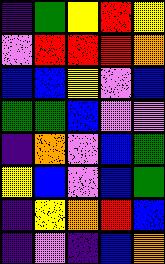[["indigo", "green", "yellow", "red", "yellow"], ["violet", "red", "red", "red", "orange"], ["blue", "blue", "yellow", "violet", "blue"], ["green", "green", "blue", "violet", "violet"], ["indigo", "orange", "violet", "blue", "green"], ["yellow", "blue", "violet", "blue", "green"], ["indigo", "yellow", "orange", "red", "blue"], ["indigo", "violet", "indigo", "blue", "orange"]]